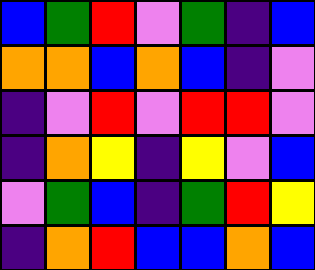[["blue", "green", "red", "violet", "green", "indigo", "blue"], ["orange", "orange", "blue", "orange", "blue", "indigo", "violet"], ["indigo", "violet", "red", "violet", "red", "red", "violet"], ["indigo", "orange", "yellow", "indigo", "yellow", "violet", "blue"], ["violet", "green", "blue", "indigo", "green", "red", "yellow"], ["indigo", "orange", "red", "blue", "blue", "orange", "blue"]]